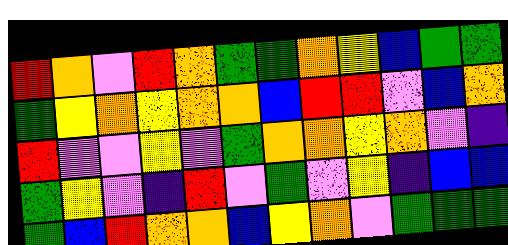[["red", "orange", "violet", "red", "orange", "green", "green", "orange", "yellow", "blue", "green", "green"], ["green", "yellow", "orange", "yellow", "orange", "orange", "blue", "red", "red", "violet", "blue", "orange"], ["red", "violet", "violet", "yellow", "violet", "green", "orange", "orange", "yellow", "orange", "violet", "indigo"], ["green", "yellow", "violet", "indigo", "red", "violet", "green", "violet", "yellow", "indigo", "blue", "blue"], ["green", "blue", "red", "orange", "orange", "blue", "yellow", "orange", "violet", "green", "green", "green"]]